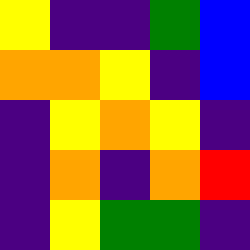[["yellow", "indigo", "indigo", "green", "blue"], ["orange", "orange", "yellow", "indigo", "blue"], ["indigo", "yellow", "orange", "yellow", "indigo"], ["indigo", "orange", "indigo", "orange", "red"], ["indigo", "yellow", "green", "green", "indigo"]]